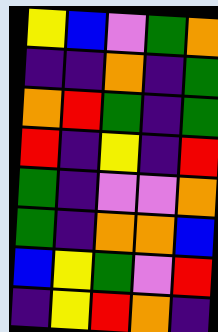[["yellow", "blue", "violet", "green", "orange"], ["indigo", "indigo", "orange", "indigo", "green"], ["orange", "red", "green", "indigo", "green"], ["red", "indigo", "yellow", "indigo", "red"], ["green", "indigo", "violet", "violet", "orange"], ["green", "indigo", "orange", "orange", "blue"], ["blue", "yellow", "green", "violet", "red"], ["indigo", "yellow", "red", "orange", "indigo"]]